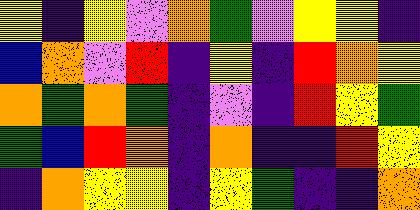[["yellow", "indigo", "yellow", "violet", "orange", "green", "violet", "yellow", "yellow", "indigo"], ["blue", "orange", "violet", "red", "indigo", "yellow", "indigo", "red", "orange", "yellow"], ["orange", "green", "orange", "green", "indigo", "violet", "indigo", "red", "yellow", "green"], ["green", "blue", "red", "orange", "indigo", "orange", "indigo", "indigo", "red", "yellow"], ["indigo", "orange", "yellow", "yellow", "indigo", "yellow", "green", "indigo", "indigo", "orange"]]